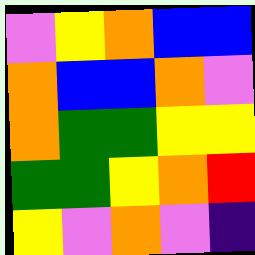[["violet", "yellow", "orange", "blue", "blue"], ["orange", "blue", "blue", "orange", "violet"], ["orange", "green", "green", "yellow", "yellow"], ["green", "green", "yellow", "orange", "red"], ["yellow", "violet", "orange", "violet", "indigo"]]